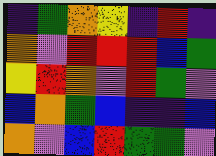[["indigo", "green", "orange", "yellow", "indigo", "red", "indigo"], ["orange", "violet", "red", "red", "red", "blue", "green"], ["yellow", "red", "orange", "violet", "red", "green", "violet"], ["blue", "orange", "green", "blue", "indigo", "indigo", "blue"], ["orange", "violet", "blue", "red", "green", "green", "violet"]]